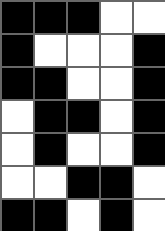[["black", "black", "black", "white", "white"], ["black", "white", "white", "white", "black"], ["black", "black", "white", "white", "black"], ["white", "black", "black", "white", "black"], ["white", "black", "white", "white", "black"], ["white", "white", "black", "black", "white"], ["black", "black", "white", "black", "white"]]